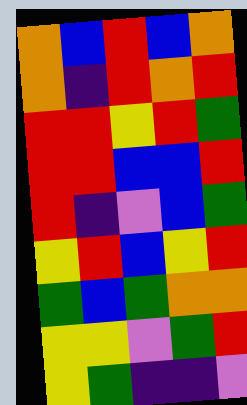[["orange", "blue", "red", "blue", "orange"], ["orange", "indigo", "red", "orange", "red"], ["red", "red", "yellow", "red", "green"], ["red", "red", "blue", "blue", "red"], ["red", "indigo", "violet", "blue", "green"], ["yellow", "red", "blue", "yellow", "red"], ["green", "blue", "green", "orange", "orange"], ["yellow", "yellow", "violet", "green", "red"], ["yellow", "green", "indigo", "indigo", "violet"]]